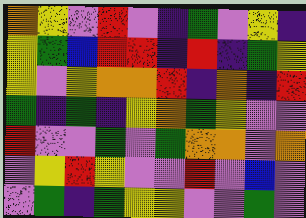[["orange", "yellow", "violet", "red", "violet", "indigo", "green", "violet", "yellow", "indigo"], ["yellow", "green", "blue", "red", "red", "indigo", "red", "indigo", "green", "yellow"], ["yellow", "violet", "yellow", "orange", "orange", "red", "indigo", "orange", "indigo", "red"], ["green", "indigo", "green", "indigo", "yellow", "orange", "green", "yellow", "violet", "violet"], ["red", "violet", "violet", "green", "violet", "green", "orange", "orange", "violet", "orange"], ["violet", "yellow", "red", "yellow", "violet", "violet", "red", "violet", "blue", "violet"], ["violet", "green", "indigo", "green", "yellow", "yellow", "violet", "violet", "green", "violet"]]